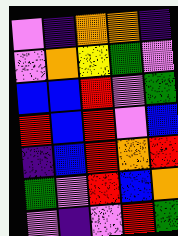[["violet", "indigo", "orange", "orange", "indigo"], ["violet", "orange", "yellow", "green", "violet"], ["blue", "blue", "red", "violet", "green"], ["red", "blue", "red", "violet", "blue"], ["indigo", "blue", "red", "orange", "red"], ["green", "violet", "red", "blue", "orange"], ["violet", "indigo", "violet", "red", "green"]]